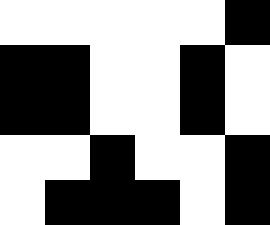[["white", "white", "white", "white", "white", "black"], ["black", "black", "white", "white", "black", "white"], ["black", "black", "white", "white", "black", "white"], ["white", "white", "black", "white", "white", "black"], ["white", "black", "black", "black", "white", "black"]]